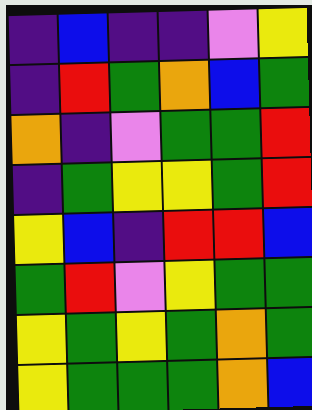[["indigo", "blue", "indigo", "indigo", "violet", "yellow"], ["indigo", "red", "green", "orange", "blue", "green"], ["orange", "indigo", "violet", "green", "green", "red"], ["indigo", "green", "yellow", "yellow", "green", "red"], ["yellow", "blue", "indigo", "red", "red", "blue"], ["green", "red", "violet", "yellow", "green", "green"], ["yellow", "green", "yellow", "green", "orange", "green"], ["yellow", "green", "green", "green", "orange", "blue"]]